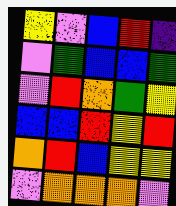[["yellow", "violet", "blue", "red", "indigo"], ["violet", "green", "blue", "blue", "green"], ["violet", "red", "orange", "green", "yellow"], ["blue", "blue", "red", "yellow", "red"], ["orange", "red", "blue", "yellow", "yellow"], ["violet", "orange", "orange", "orange", "violet"]]